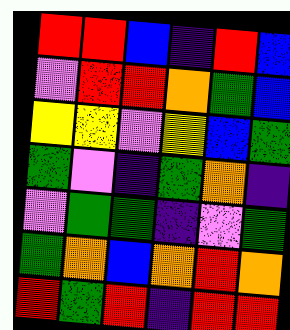[["red", "red", "blue", "indigo", "red", "blue"], ["violet", "red", "red", "orange", "green", "blue"], ["yellow", "yellow", "violet", "yellow", "blue", "green"], ["green", "violet", "indigo", "green", "orange", "indigo"], ["violet", "green", "green", "indigo", "violet", "green"], ["green", "orange", "blue", "orange", "red", "orange"], ["red", "green", "red", "indigo", "red", "red"]]